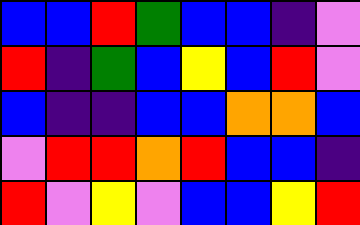[["blue", "blue", "red", "green", "blue", "blue", "indigo", "violet"], ["red", "indigo", "green", "blue", "yellow", "blue", "red", "violet"], ["blue", "indigo", "indigo", "blue", "blue", "orange", "orange", "blue"], ["violet", "red", "red", "orange", "red", "blue", "blue", "indigo"], ["red", "violet", "yellow", "violet", "blue", "blue", "yellow", "red"]]